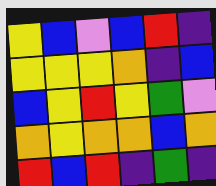[["yellow", "blue", "violet", "blue", "red", "indigo"], ["yellow", "yellow", "yellow", "orange", "indigo", "blue"], ["blue", "yellow", "red", "yellow", "green", "violet"], ["orange", "yellow", "orange", "orange", "blue", "orange"], ["red", "blue", "red", "indigo", "green", "indigo"]]